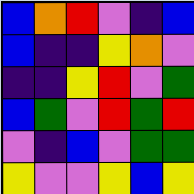[["blue", "orange", "red", "violet", "indigo", "blue"], ["blue", "indigo", "indigo", "yellow", "orange", "violet"], ["indigo", "indigo", "yellow", "red", "violet", "green"], ["blue", "green", "violet", "red", "green", "red"], ["violet", "indigo", "blue", "violet", "green", "green"], ["yellow", "violet", "violet", "yellow", "blue", "yellow"]]